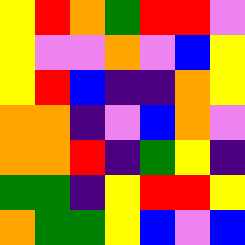[["yellow", "red", "orange", "green", "red", "red", "violet"], ["yellow", "violet", "violet", "orange", "violet", "blue", "yellow"], ["yellow", "red", "blue", "indigo", "indigo", "orange", "yellow"], ["orange", "orange", "indigo", "violet", "blue", "orange", "violet"], ["orange", "orange", "red", "indigo", "green", "yellow", "indigo"], ["green", "green", "indigo", "yellow", "red", "red", "yellow"], ["orange", "green", "green", "yellow", "blue", "violet", "blue"]]